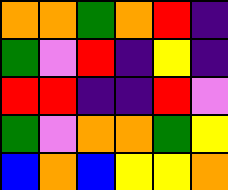[["orange", "orange", "green", "orange", "red", "indigo"], ["green", "violet", "red", "indigo", "yellow", "indigo"], ["red", "red", "indigo", "indigo", "red", "violet"], ["green", "violet", "orange", "orange", "green", "yellow"], ["blue", "orange", "blue", "yellow", "yellow", "orange"]]